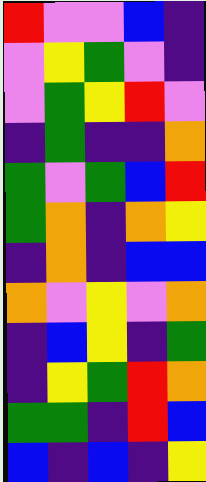[["red", "violet", "violet", "blue", "indigo"], ["violet", "yellow", "green", "violet", "indigo"], ["violet", "green", "yellow", "red", "violet"], ["indigo", "green", "indigo", "indigo", "orange"], ["green", "violet", "green", "blue", "red"], ["green", "orange", "indigo", "orange", "yellow"], ["indigo", "orange", "indigo", "blue", "blue"], ["orange", "violet", "yellow", "violet", "orange"], ["indigo", "blue", "yellow", "indigo", "green"], ["indigo", "yellow", "green", "red", "orange"], ["green", "green", "indigo", "red", "blue"], ["blue", "indigo", "blue", "indigo", "yellow"]]